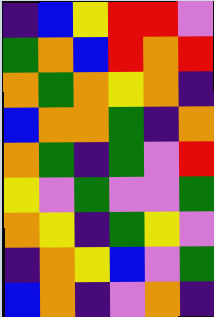[["indigo", "blue", "yellow", "red", "red", "violet"], ["green", "orange", "blue", "red", "orange", "red"], ["orange", "green", "orange", "yellow", "orange", "indigo"], ["blue", "orange", "orange", "green", "indigo", "orange"], ["orange", "green", "indigo", "green", "violet", "red"], ["yellow", "violet", "green", "violet", "violet", "green"], ["orange", "yellow", "indigo", "green", "yellow", "violet"], ["indigo", "orange", "yellow", "blue", "violet", "green"], ["blue", "orange", "indigo", "violet", "orange", "indigo"]]